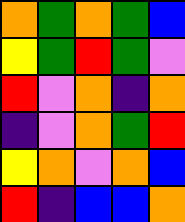[["orange", "green", "orange", "green", "blue"], ["yellow", "green", "red", "green", "violet"], ["red", "violet", "orange", "indigo", "orange"], ["indigo", "violet", "orange", "green", "red"], ["yellow", "orange", "violet", "orange", "blue"], ["red", "indigo", "blue", "blue", "orange"]]